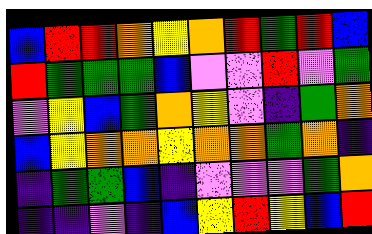[["blue", "red", "red", "orange", "yellow", "orange", "red", "green", "red", "blue"], ["red", "green", "green", "green", "blue", "violet", "violet", "red", "violet", "green"], ["violet", "yellow", "blue", "green", "orange", "yellow", "violet", "indigo", "green", "orange"], ["blue", "yellow", "orange", "orange", "yellow", "orange", "orange", "green", "orange", "indigo"], ["indigo", "green", "green", "blue", "indigo", "violet", "violet", "violet", "green", "orange"], ["indigo", "indigo", "violet", "indigo", "blue", "yellow", "red", "yellow", "blue", "red"]]